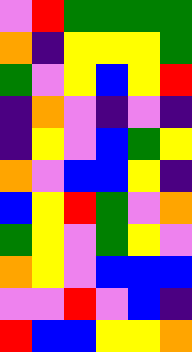[["violet", "red", "green", "green", "green", "green"], ["orange", "indigo", "yellow", "yellow", "yellow", "green"], ["green", "violet", "yellow", "blue", "yellow", "red"], ["indigo", "orange", "violet", "indigo", "violet", "indigo"], ["indigo", "yellow", "violet", "blue", "green", "yellow"], ["orange", "violet", "blue", "blue", "yellow", "indigo"], ["blue", "yellow", "red", "green", "violet", "orange"], ["green", "yellow", "violet", "green", "yellow", "violet"], ["orange", "yellow", "violet", "blue", "blue", "blue"], ["violet", "violet", "red", "violet", "blue", "indigo"], ["red", "blue", "blue", "yellow", "yellow", "orange"]]